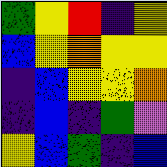[["green", "yellow", "red", "indigo", "yellow"], ["blue", "yellow", "orange", "yellow", "yellow"], ["indigo", "blue", "yellow", "yellow", "orange"], ["indigo", "blue", "indigo", "green", "violet"], ["yellow", "blue", "green", "indigo", "blue"]]